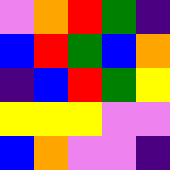[["violet", "orange", "red", "green", "indigo"], ["blue", "red", "green", "blue", "orange"], ["indigo", "blue", "red", "green", "yellow"], ["yellow", "yellow", "yellow", "violet", "violet"], ["blue", "orange", "violet", "violet", "indigo"]]